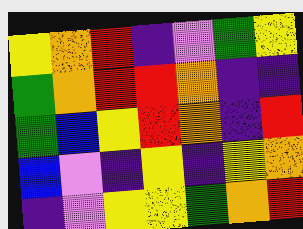[["yellow", "orange", "red", "indigo", "violet", "green", "yellow"], ["green", "orange", "red", "red", "orange", "indigo", "indigo"], ["green", "blue", "yellow", "red", "orange", "indigo", "red"], ["blue", "violet", "indigo", "yellow", "indigo", "yellow", "orange"], ["indigo", "violet", "yellow", "yellow", "green", "orange", "red"]]